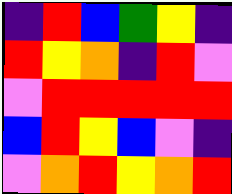[["indigo", "red", "blue", "green", "yellow", "indigo"], ["red", "yellow", "orange", "indigo", "red", "violet"], ["violet", "red", "red", "red", "red", "red"], ["blue", "red", "yellow", "blue", "violet", "indigo"], ["violet", "orange", "red", "yellow", "orange", "red"]]